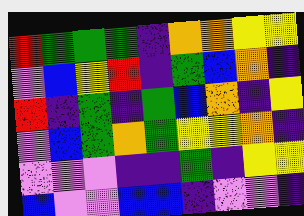[["red", "green", "green", "green", "indigo", "orange", "orange", "yellow", "yellow"], ["violet", "blue", "yellow", "red", "indigo", "green", "blue", "orange", "indigo"], ["red", "indigo", "green", "indigo", "green", "blue", "orange", "indigo", "yellow"], ["violet", "blue", "green", "orange", "green", "yellow", "yellow", "orange", "indigo"], ["violet", "violet", "violet", "indigo", "indigo", "green", "indigo", "yellow", "yellow"], ["blue", "violet", "violet", "blue", "blue", "indigo", "violet", "violet", "indigo"]]